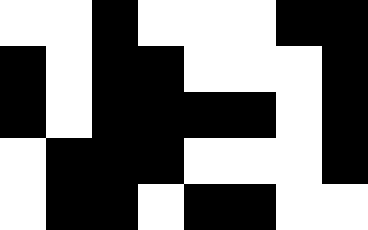[["white", "white", "black", "white", "white", "white", "black", "black"], ["black", "white", "black", "black", "white", "white", "white", "black"], ["black", "white", "black", "black", "black", "black", "white", "black"], ["white", "black", "black", "black", "white", "white", "white", "black"], ["white", "black", "black", "white", "black", "black", "white", "white"]]